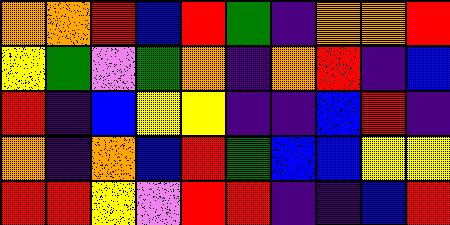[["orange", "orange", "red", "blue", "red", "green", "indigo", "orange", "orange", "red"], ["yellow", "green", "violet", "green", "orange", "indigo", "orange", "red", "indigo", "blue"], ["red", "indigo", "blue", "yellow", "yellow", "indigo", "indigo", "blue", "red", "indigo"], ["orange", "indigo", "orange", "blue", "red", "green", "blue", "blue", "yellow", "yellow"], ["red", "red", "yellow", "violet", "red", "red", "indigo", "indigo", "blue", "red"]]